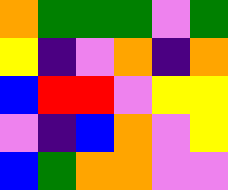[["orange", "green", "green", "green", "violet", "green"], ["yellow", "indigo", "violet", "orange", "indigo", "orange"], ["blue", "red", "red", "violet", "yellow", "yellow"], ["violet", "indigo", "blue", "orange", "violet", "yellow"], ["blue", "green", "orange", "orange", "violet", "violet"]]